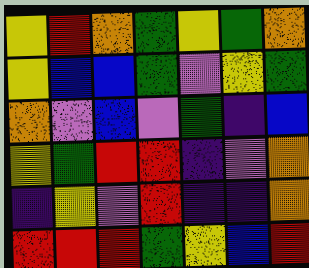[["yellow", "red", "orange", "green", "yellow", "green", "orange"], ["yellow", "blue", "blue", "green", "violet", "yellow", "green"], ["orange", "violet", "blue", "violet", "green", "indigo", "blue"], ["yellow", "green", "red", "red", "indigo", "violet", "orange"], ["indigo", "yellow", "violet", "red", "indigo", "indigo", "orange"], ["red", "red", "red", "green", "yellow", "blue", "red"]]